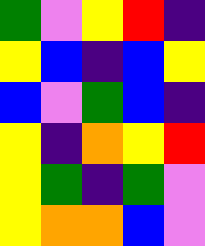[["green", "violet", "yellow", "red", "indigo"], ["yellow", "blue", "indigo", "blue", "yellow"], ["blue", "violet", "green", "blue", "indigo"], ["yellow", "indigo", "orange", "yellow", "red"], ["yellow", "green", "indigo", "green", "violet"], ["yellow", "orange", "orange", "blue", "violet"]]